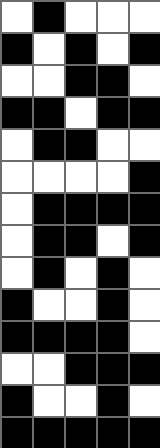[["white", "black", "white", "white", "white"], ["black", "white", "black", "white", "black"], ["white", "white", "black", "black", "white"], ["black", "black", "white", "black", "black"], ["white", "black", "black", "white", "white"], ["white", "white", "white", "white", "black"], ["white", "black", "black", "black", "black"], ["white", "black", "black", "white", "black"], ["white", "black", "white", "black", "white"], ["black", "white", "white", "black", "white"], ["black", "black", "black", "black", "white"], ["white", "white", "black", "black", "black"], ["black", "white", "white", "black", "white"], ["black", "black", "black", "black", "black"]]